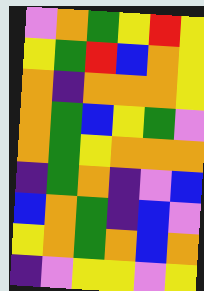[["violet", "orange", "green", "yellow", "red", "yellow"], ["yellow", "green", "red", "blue", "orange", "yellow"], ["orange", "indigo", "orange", "orange", "orange", "yellow"], ["orange", "green", "blue", "yellow", "green", "violet"], ["orange", "green", "yellow", "orange", "orange", "orange"], ["indigo", "green", "orange", "indigo", "violet", "blue"], ["blue", "orange", "green", "indigo", "blue", "violet"], ["yellow", "orange", "green", "orange", "blue", "orange"], ["indigo", "violet", "yellow", "yellow", "violet", "yellow"]]